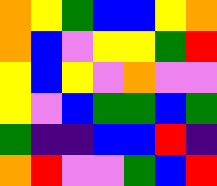[["orange", "yellow", "green", "blue", "blue", "yellow", "orange"], ["orange", "blue", "violet", "yellow", "yellow", "green", "red"], ["yellow", "blue", "yellow", "violet", "orange", "violet", "violet"], ["yellow", "violet", "blue", "green", "green", "blue", "green"], ["green", "indigo", "indigo", "blue", "blue", "red", "indigo"], ["orange", "red", "violet", "violet", "green", "blue", "red"]]